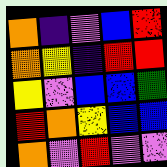[["orange", "indigo", "violet", "blue", "red"], ["orange", "yellow", "indigo", "red", "red"], ["yellow", "violet", "blue", "blue", "green"], ["red", "orange", "yellow", "blue", "blue"], ["orange", "violet", "red", "violet", "violet"]]